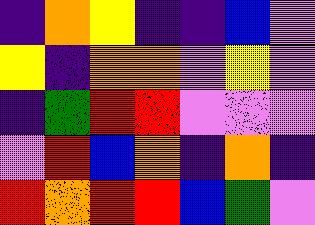[["indigo", "orange", "yellow", "indigo", "indigo", "blue", "violet"], ["yellow", "indigo", "orange", "orange", "violet", "yellow", "violet"], ["indigo", "green", "red", "red", "violet", "violet", "violet"], ["violet", "red", "blue", "orange", "indigo", "orange", "indigo"], ["red", "orange", "red", "red", "blue", "green", "violet"]]